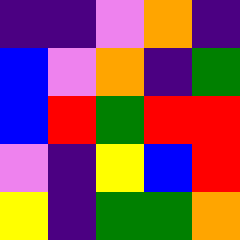[["indigo", "indigo", "violet", "orange", "indigo"], ["blue", "violet", "orange", "indigo", "green"], ["blue", "red", "green", "red", "red"], ["violet", "indigo", "yellow", "blue", "red"], ["yellow", "indigo", "green", "green", "orange"]]